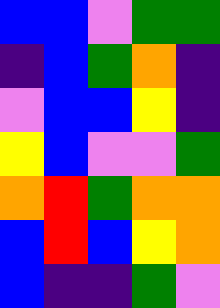[["blue", "blue", "violet", "green", "green"], ["indigo", "blue", "green", "orange", "indigo"], ["violet", "blue", "blue", "yellow", "indigo"], ["yellow", "blue", "violet", "violet", "green"], ["orange", "red", "green", "orange", "orange"], ["blue", "red", "blue", "yellow", "orange"], ["blue", "indigo", "indigo", "green", "violet"]]